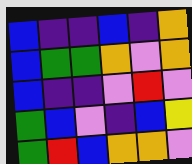[["blue", "indigo", "indigo", "blue", "indigo", "orange"], ["blue", "green", "green", "orange", "violet", "orange"], ["blue", "indigo", "indigo", "violet", "red", "violet"], ["green", "blue", "violet", "indigo", "blue", "yellow"], ["green", "red", "blue", "orange", "orange", "violet"]]